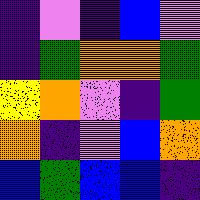[["indigo", "violet", "indigo", "blue", "violet"], ["indigo", "green", "orange", "orange", "green"], ["yellow", "orange", "violet", "indigo", "green"], ["orange", "indigo", "violet", "blue", "orange"], ["blue", "green", "blue", "blue", "indigo"]]